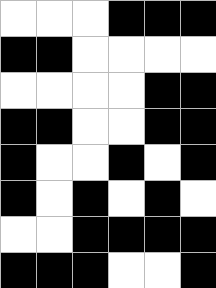[["white", "white", "white", "black", "black", "black"], ["black", "black", "white", "white", "white", "white"], ["white", "white", "white", "white", "black", "black"], ["black", "black", "white", "white", "black", "black"], ["black", "white", "white", "black", "white", "black"], ["black", "white", "black", "white", "black", "white"], ["white", "white", "black", "black", "black", "black"], ["black", "black", "black", "white", "white", "black"]]